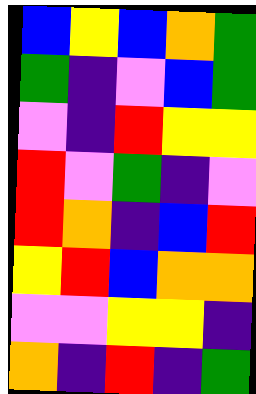[["blue", "yellow", "blue", "orange", "green"], ["green", "indigo", "violet", "blue", "green"], ["violet", "indigo", "red", "yellow", "yellow"], ["red", "violet", "green", "indigo", "violet"], ["red", "orange", "indigo", "blue", "red"], ["yellow", "red", "blue", "orange", "orange"], ["violet", "violet", "yellow", "yellow", "indigo"], ["orange", "indigo", "red", "indigo", "green"]]